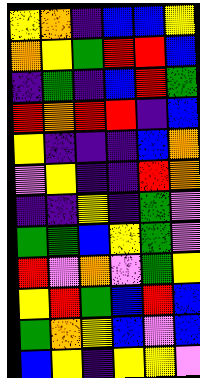[["yellow", "orange", "indigo", "blue", "blue", "yellow"], ["orange", "yellow", "green", "red", "red", "blue"], ["indigo", "green", "indigo", "blue", "red", "green"], ["red", "orange", "red", "red", "indigo", "blue"], ["yellow", "indigo", "indigo", "indigo", "blue", "orange"], ["violet", "yellow", "indigo", "indigo", "red", "orange"], ["indigo", "indigo", "yellow", "indigo", "green", "violet"], ["green", "green", "blue", "yellow", "green", "violet"], ["red", "violet", "orange", "violet", "green", "yellow"], ["yellow", "red", "green", "blue", "red", "blue"], ["green", "orange", "yellow", "blue", "violet", "blue"], ["blue", "yellow", "indigo", "yellow", "yellow", "violet"]]